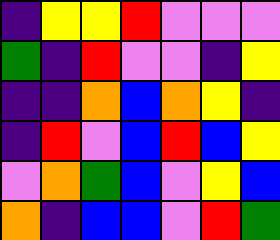[["indigo", "yellow", "yellow", "red", "violet", "violet", "violet"], ["green", "indigo", "red", "violet", "violet", "indigo", "yellow"], ["indigo", "indigo", "orange", "blue", "orange", "yellow", "indigo"], ["indigo", "red", "violet", "blue", "red", "blue", "yellow"], ["violet", "orange", "green", "blue", "violet", "yellow", "blue"], ["orange", "indigo", "blue", "blue", "violet", "red", "green"]]